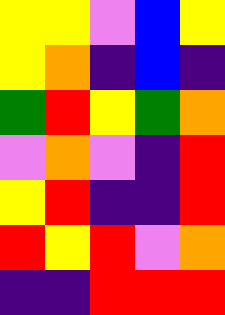[["yellow", "yellow", "violet", "blue", "yellow"], ["yellow", "orange", "indigo", "blue", "indigo"], ["green", "red", "yellow", "green", "orange"], ["violet", "orange", "violet", "indigo", "red"], ["yellow", "red", "indigo", "indigo", "red"], ["red", "yellow", "red", "violet", "orange"], ["indigo", "indigo", "red", "red", "red"]]